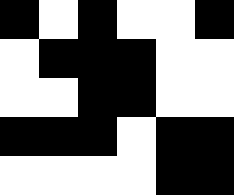[["black", "white", "black", "white", "white", "black"], ["white", "black", "black", "black", "white", "white"], ["white", "white", "black", "black", "white", "white"], ["black", "black", "black", "white", "black", "black"], ["white", "white", "white", "white", "black", "black"]]